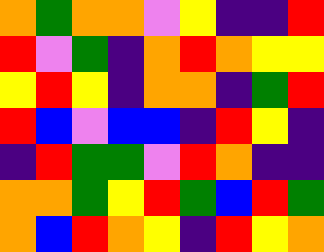[["orange", "green", "orange", "orange", "violet", "yellow", "indigo", "indigo", "red"], ["red", "violet", "green", "indigo", "orange", "red", "orange", "yellow", "yellow"], ["yellow", "red", "yellow", "indigo", "orange", "orange", "indigo", "green", "red"], ["red", "blue", "violet", "blue", "blue", "indigo", "red", "yellow", "indigo"], ["indigo", "red", "green", "green", "violet", "red", "orange", "indigo", "indigo"], ["orange", "orange", "green", "yellow", "red", "green", "blue", "red", "green"], ["orange", "blue", "red", "orange", "yellow", "indigo", "red", "yellow", "orange"]]